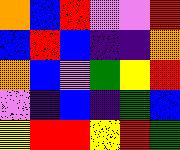[["orange", "blue", "red", "violet", "violet", "red"], ["blue", "red", "blue", "indigo", "indigo", "orange"], ["orange", "blue", "violet", "green", "yellow", "red"], ["violet", "indigo", "blue", "indigo", "green", "blue"], ["yellow", "red", "red", "yellow", "red", "green"]]